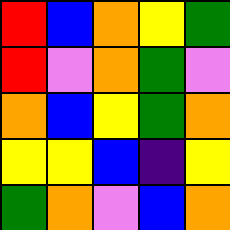[["red", "blue", "orange", "yellow", "green"], ["red", "violet", "orange", "green", "violet"], ["orange", "blue", "yellow", "green", "orange"], ["yellow", "yellow", "blue", "indigo", "yellow"], ["green", "orange", "violet", "blue", "orange"]]